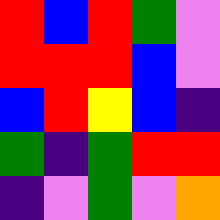[["red", "blue", "red", "green", "violet"], ["red", "red", "red", "blue", "violet"], ["blue", "red", "yellow", "blue", "indigo"], ["green", "indigo", "green", "red", "red"], ["indigo", "violet", "green", "violet", "orange"]]